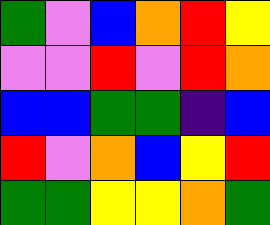[["green", "violet", "blue", "orange", "red", "yellow"], ["violet", "violet", "red", "violet", "red", "orange"], ["blue", "blue", "green", "green", "indigo", "blue"], ["red", "violet", "orange", "blue", "yellow", "red"], ["green", "green", "yellow", "yellow", "orange", "green"]]